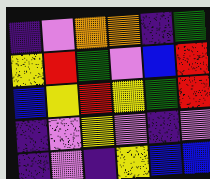[["indigo", "violet", "orange", "orange", "indigo", "green"], ["yellow", "red", "green", "violet", "blue", "red"], ["blue", "yellow", "red", "yellow", "green", "red"], ["indigo", "violet", "yellow", "violet", "indigo", "violet"], ["indigo", "violet", "indigo", "yellow", "blue", "blue"]]